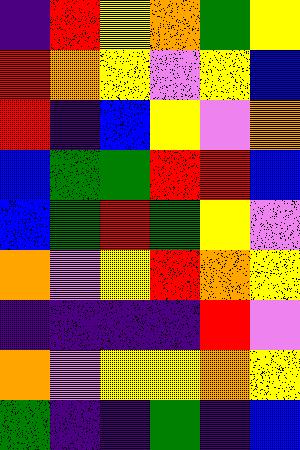[["indigo", "red", "yellow", "orange", "green", "yellow"], ["red", "orange", "yellow", "violet", "yellow", "blue"], ["red", "indigo", "blue", "yellow", "violet", "orange"], ["blue", "green", "green", "red", "red", "blue"], ["blue", "green", "red", "green", "yellow", "violet"], ["orange", "violet", "yellow", "red", "orange", "yellow"], ["indigo", "indigo", "indigo", "indigo", "red", "violet"], ["orange", "violet", "yellow", "yellow", "orange", "yellow"], ["green", "indigo", "indigo", "green", "indigo", "blue"]]